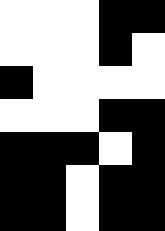[["white", "white", "white", "black", "black"], ["white", "white", "white", "black", "white"], ["black", "white", "white", "white", "white"], ["white", "white", "white", "black", "black"], ["black", "black", "black", "white", "black"], ["black", "black", "white", "black", "black"], ["black", "black", "white", "black", "black"]]